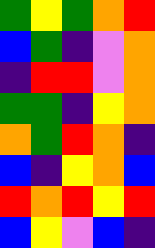[["green", "yellow", "green", "orange", "red"], ["blue", "green", "indigo", "violet", "orange"], ["indigo", "red", "red", "violet", "orange"], ["green", "green", "indigo", "yellow", "orange"], ["orange", "green", "red", "orange", "indigo"], ["blue", "indigo", "yellow", "orange", "blue"], ["red", "orange", "red", "yellow", "red"], ["blue", "yellow", "violet", "blue", "indigo"]]